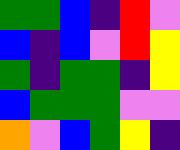[["green", "green", "blue", "indigo", "red", "violet"], ["blue", "indigo", "blue", "violet", "red", "yellow"], ["green", "indigo", "green", "green", "indigo", "yellow"], ["blue", "green", "green", "green", "violet", "violet"], ["orange", "violet", "blue", "green", "yellow", "indigo"]]